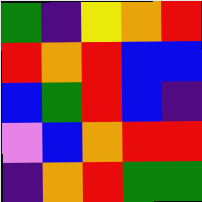[["green", "indigo", "yellow", "orange", "red"], ["red", "orange", "red", "blue", "blue"], ["blue", "green", "red", "blue", "indigo"], ["violet", "blue", "orange", "red", "red"], ["indigo", "orange", "red", "green", "green"]]